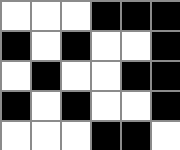[["white", "white", "white", "black", "black", "black"], ["black", "white", "black", "white", "white", "black"], ["white", "black", "white", "white", "black", "black"], ["black", "white", "black", "white", "white", "black"], ["white", "white", "white", "black", "black", "white"]]